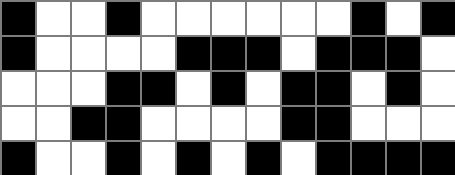[["black", "white", "white", "black", "white", "white", "white", "white", "white", "white", "black", "white", "black"], ["black", "white", "white", "white", "white", "black", "black", "black", "white", "black", "black", "black", "white"], ["white", "white", "white", "black", "black", "white", "black", "white", "black", "black", "white", "black", "white"], ["white", "white", "black", "black", "white", "white", "white", "white", "black", "black", "white", "white", "white"], ["black", "white", "white", "black", "white", "black", "white", "black", "white", "black", "black", "black", "black"]]